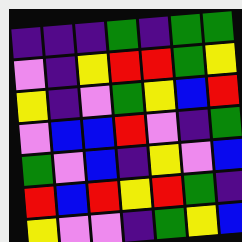[["indigo", "indigo", "indigo", "green", "indigo", "green", "green"], ["violet", "indigo", "yellow", "red", "red", "green", "yellow"], ["yellow", "indigo", "violet", "green", "yellow", "blue", "red"], ["violet", "blue", "blue", "red", "violet", "indigo", "green"], ["green", "violet", "blue", "indigo", "yellow", "violet", "blue"], ["red", "blue", "red", "yellow", "red", "green", "indigo"], ["yellow", "violet", "violet", "indigo", "green", "yellow", "blue"]]